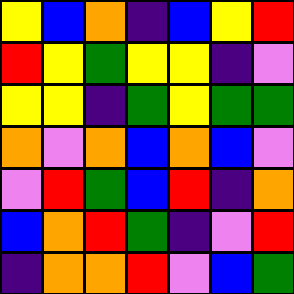[["yellow", "blue", "orange", "indigo", "blue", "yellow", "red"], ["red", "yellow", "green", "yellow", "yellow", "indigo", "violet"], ["yellow", "yellow", "indigo", "green", "yellow", "green", "green"], ["orange", "violet", "orange", "blue", "orange", "blue", "violet"], ["violet", "red", "green", "blue", "red", "indigo", "orange"], ["blue", "orange", "red", "green", "indigo", "violet", "red"], ["indigo", "orange", "orange", "red", "violet", "blue", "green"]]